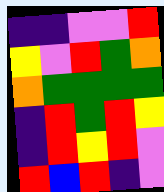[["indigo", "indigo", "violet", "violet", "red"], ["yellow", "violet", "red", "green", "orange"], ["orange", "green", "green", "green", "green"], ["indigo", "red", "green", "red", "yellow"], ["indigo", "red", "yellow", "red", "violet"], ["red", "blue", "red", "indigo", "violet"]]